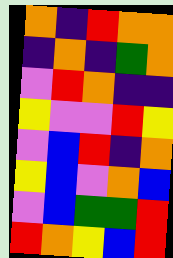[["orange", "indigo", "red", "orange", "orange"], ["indigo", "orange", "indigo", "green", "orange"], ["violet", "red", "orange", "indigo", "indigo"], ["yellow", "violet", "violet", "red", "yellow"], ["violet", "blue", "red", "indigo", "orange"], ["yellow", "blue", "violet", "orange", "blue"], ["violet", "blue", "green", "green", "red"], ["red", "orange", "yellow", "blue", "red"]]